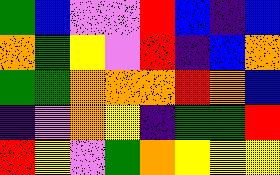[["green", "blue", "violet", "violet", "red", "blue", "indigo", "blue"], ["orange", "green", "yellow", "violet", "red", "indigo", "blue", "orange"], ["green", "green", "orange", "orange", "orange", "red", "orange", "blue"], ["indigo", "violet", "orange", "yellow", "indigo", "green", "green", "red"], ["red", "yellow", "violet", "green", "orange", "yellow", "yellow", "yellow"]]